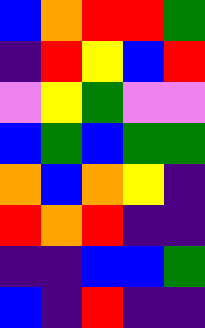[["blue", "orange", "red", "red", "green"], ["indigo", "red", "yellow", "blue", "red"], ["violet", "yellow", "green", "violet", "violet"], ["blue", "green", "blue", "green", "green"], ["orange", "blue", "orange", "yellow", "indigo"], ["red", "orange", "red", "indigo", "indigo"], ["indigo", "indigo", "blue", "blue", "green"], ["blue", "indigo", "red", "indigo", "indigo"]]